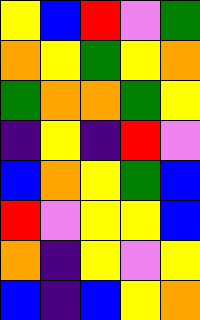[["yellow", "blue", "red", "violet", "green"], ["orange", "yellow", "green", "yellow", "orange"], ["green", "orange", "orange", "green", "yellow"], ["indigo", "yellow", "indigo", "red", "violet"], ["blue", "orange", "yellow", "green", "blue"], ["red", "violet", "yellow", "yellow", "blue"], ["orange", "indigo", "yellow", "violet", "yellow"], ["blue", "indigo", "blue", "yellow", "orange"]]